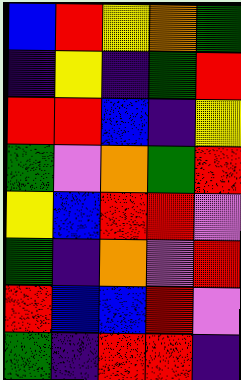[["blue", "red", "yellow", "orange", "green"], ["indigo", "yellow", "indigo", "green", "red"], ["red", "red", "blue", "indigo", "yellow"], ["green", "violet", "orange", "green", "red"], ["yellow", "blue", "red", "red", "violet"], ["green", "indigo", "orange", "violet", "red"], ["red", "blue", "blue", "red", "violet"], ["green", "indigo", "red", "red", "indigo"]]